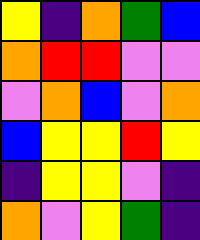[["yellow", "indigo", "orange", "green", "blue"], ["orange", "red", "red", "violet", "violet"], ["violet", "orange", "blue", "violet", "orange"], ["blue", "yellow", "yellow", "red", "yellow"], ["indigo", "yellow", "yellow", "violet", "indigo"], ["orange", "violet", "yellow", "green", "indigo"]]